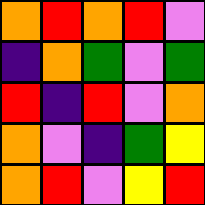[["orange", "red", "orange", "red", "violet"], ["indigo", "orange", "green", "violet", "green"], ["red", "indigo", "red", "violet", "orange"], ["orange", "violet", "indigo", "green", "yellow"], ["orange", "red", "violet", "yellow", "red"]]